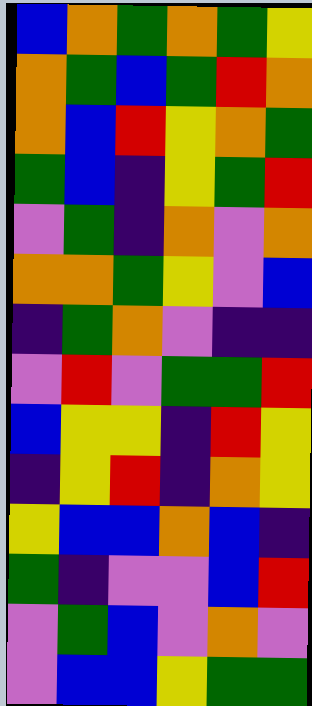[["blue", "orange", "green", "orange", "green", "yellow"], ["orange", "green", "blue", "green", "red", "orange"], ["orange", "blue", "red", "yellow", "orange", "green"], ["green", "blue", "indigo", "yellow", "green", "red"], ["violet", "green", "indigo", "orange", "violet", "orange"], ["orange", "orange", "green", "yellow", "violet", "blue"], ["indigo", "green", "orange", "violet", "indigo", "indigo"], ["violet", "red", "violet", "green", "green", "red"], ["blue", "yellow", "yellow", "indigo", "red", "yellow"], ["indigo", "yellow", "red", "indigo", "orange", "yellow"], ["yellow", "blue", "blue", "orange", "blue", "indigo"], ["green", "indigo", "violet", "violet", "blue", "red"], ["violet", "green", "blue", "violet", "orange", "violet"], ["violet", "blue", "blue", "yellow", "green", "green"]]